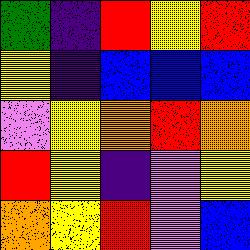[["green", "indigo", "red", "yellow", "red"], ["yellow", "indigo", "blue", "blue", "blue"], ["violet", "yellow", "orange", "red", "orange"], ["red", "yellow", "indigo", "violet", "yellow"], ["orange", "yellow", "red", "violet", "blue"]]